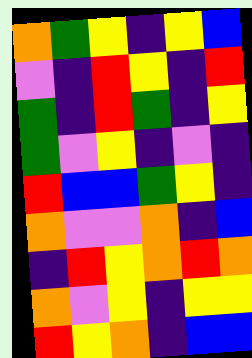[["orange", "green", "yellow", "indigo", "yellow", "blue"], ["violet", "indigo", "red", "yellow", "indigo", "red"], ["green", "indigo", "red", "green", "indigo", "yellow"], ["green", "violet", "yellow", "indigo", "violet", "indigo"], ["red", "blue", "blue", "green", "yellow", "indigo"], ["orange", "violet", "violet", "orange", "indigo", "blue"], ["indigo", "red", "yellow", "orange", "red", "orange"], ["orange", "violet", "yellow", "indigo", "yellow", "yellow"], ["red", "yellow", "orange", "indigo", "blue", "blue"]]